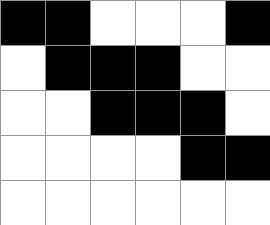[["black", "black", "white", "white", "white", "black"], ["white", "black", "black", "black", "white", "white"], ["white", "white", "black", "black", "black", "white"], ["white", "white", "white", "white", "black", "black"], ["white", "white", "white", "white", "white", "white"]]